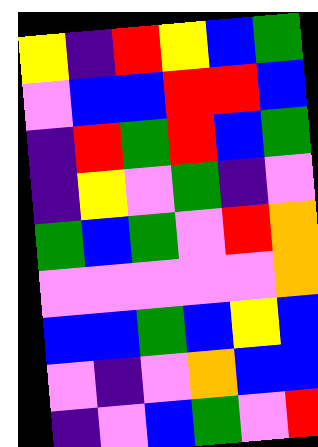[["yellow", "indigo", "red", "yellow", "blue", "green"], ["violet", "blue", "blue", "red", "red", "blue"], ["indigo", "red", "green", "red", "blue", "green"], ["indigo", "yellow", "violet", "green", "indigo", "violet"], ["green", "blue", "green", "violet", "red", "orange"], ["violet", "violet", "violet", "violet", "violet", "orange"], ["blue", "blue", "green", "blue", "yellow", "blue"], ["violet", "indigo", "violet", "orange", "blue", "blue"], ["indigo", "violet", "blue", "green", "violet", "red"]]